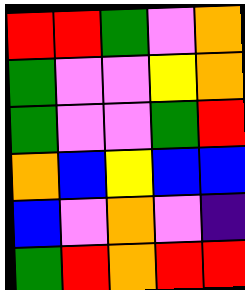[["red", "red", "green", "violet", "orange"], ["green", "violet", "violet", "yellow", "orange"], ["green", "violet", "violet", "green", "red"], ["orange", "blue", "yellow", "blue", "blue"], ["blue", "violet", "orange", "violet", "indigo"], ["green", "red", "orange", "red", "red"]]